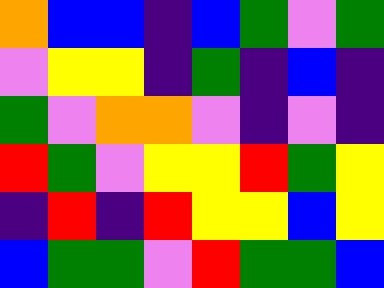[["orange", "blue", "blue", "indigo", "blue", "green", "violet", "green"], ["violet", "yellow", "yellow", "indigo", "green", "indigo", "blue", "indigo"], ["green", "violet", "orange", "orange", "violet", "indigo", "violet", "indigo"], ["red", "green", "violet", "yellow", "yellow", "red", "green", "yellow"], ["indigo", "red", "indigo", "red", "yellow", "yellow", "blue", "yellow"], ["blue", "green", "green", "violet", "red", "green", "green", "blue"]]